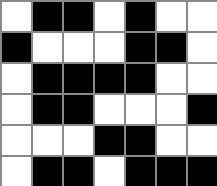[["white", "black", "black", "white", "black", "white", "white"], ["black", "white", "white", "white", "black", "black", "white"], ["white", "black", "black", "black", "black", "white", "white"], ["white", "black", "black", "white", "white", "white", "black"], ["white", "white", "white", "black", "black", "white", "white"], ["white", "black", "black", "white", "black", "black", "black"]]